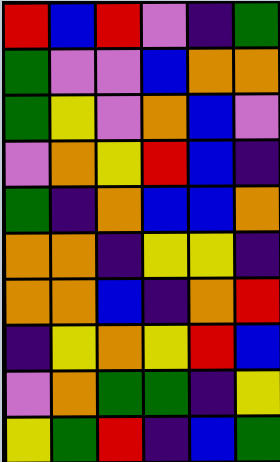[["red", "blue", "red", "violet", "indigo", "green"], ["green", "violet", "violet", "blue", "orange", "orange"], ["green", "yellow", "violet", "orange", "blue", "violet"], ["violet", "orange", "yellow", "red", "blue", "indigo"], ["green", "indigo", "orange", "blue", "blue", "orange"], ["orange", "orange", "indigo", "yellow", "yellow", "indigo"], ["orange", "orange", "blue", "indigo", "orange", "red"], ["indigo", "yellow", "orange", "yellow", "red", "blue"], ["violet", "orange", "green", "green", "indigo", "yellow"], ["yellow", "green", "red", "indigo", "blue", "green"]]